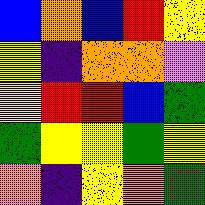[["blue", "orange", "blue", "red", "yellow"], ["yellow", "indigo", "orange", "orange", "violet"], ["yellow", "red", "red", "blue", "green"], ["green", "yellow", "yellow", "green", "yellow"], ["orange", "indigo", "yellow", "orange", "green"]]